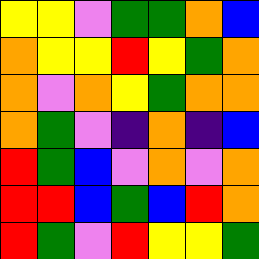[["yellow", "yellow", "violet", "green", "green", "orange", "blue"], ["orange", "yellow", "yellow", "red", "yellow", "green", "orange"], ["orange", "violet", "orange", "yellow", "green", "orange", "orange"], ["orange", "green", "violet", "indigo", "orange", "indigo", "blue"], ["red", "green", "blue", "violet", "orange", "violet", "orange"], ["red", "red", "blue", "green", "blue", "red", "orange"], ["red", "green", "violet", "red", "yellow", "yellow", "green"]]